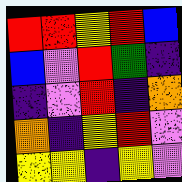[["red", "red", "yellow", "red", "blue"], ["blue", "violet", "red", "green", "indigo"], ["indigo", "violet", "red", "indigo", "orange"], ["orange", "indigo", "yellow", "red", "violet"], ["yellow", "yellow", "indigo", "yellow", "violet"]]